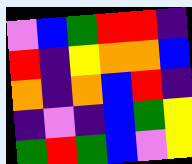[["violet", "blue", "green", "red", "red", "indigo"], ["red", "indigo", "yellow", "orange", "orange", "blue"], ["orange", "indigo", "orange", "blue", "red", "indigo"], ["indigo", "violet", "indigo", "blue", "green", "yellow"], ["green", "red", "green", "blue", "violet", "yellow"]]